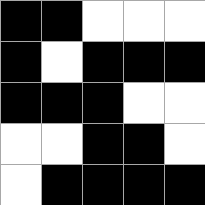[["black", "black", "white", "white", "white"], ["black", "white", "black", "black", "black"], ["black", "black", "black", "white", "white"], ["white", "white", "black", "black", "white"], ["white", "black", "black", "black", "black"]]